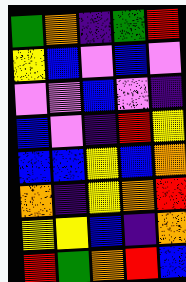[["green", "orange", "indigo", "green", "red"], ["yellow", "blue", "violet", "blue", "violet"], ["violet", "violet", "blue", "violet", "indigo"], ["blue", "violet", "indigo", "red", "yellow"], ["blue", "blue", "yellow", "blue", "orange"], ["orange", "indigo", "yellow", "orange", "red"], ["yellow", "yellow", "blue", "indigo", "orange"], ["red", "green", "orange", "red", "blue"]]